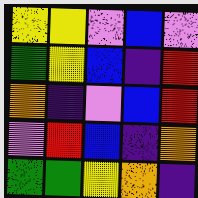[["yellow", "yellow", "violet", "blue", "violet"], ["green", "yellow", "blue", "indigo", "red"], ["orange", "indigo", "violet", "blue", "red"], ["violet", "red", "blue", "indigo", "orange"], ["green", "green", "yellow", "orange", "indigo"]]